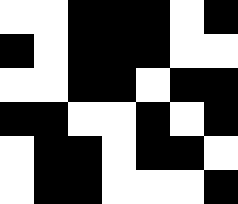[["white", "white", "black", "black", "black", "white", "black"], ["black", "white", "black", "black", "black", "white", "white"], ["white", "white", "black", "black", "white", "black", "black"], ["black", "black", "white", "white", "black", "white", "black"], ["white", "black", "black", "white", "black", "black", "white"], ["white", "black", "black", "white", "white", "white", "black"]]